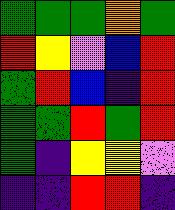[["green", "green", "green", "orange", "green"], ["red", "yellow", "violet", "blue", "red"], ["green", "red", "blue", "indigo", "red"], ["green", "green", "red", "green", "red"], ["green", "indigo", "yellow", "yellow", "violet"], ["indigo", "indigo", "red", "red", "indigo"]]